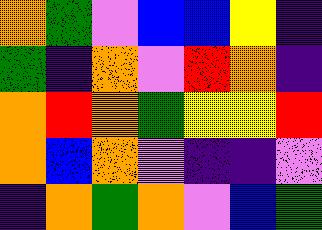[["orange", "green", "violet", "blue", "blue", "yellow", "indigo"], ["green", "indigo", "orange", "violet", "red", "orange", "indigo"], ["orange", "red", "orange", "green", "yellow", "yellow", "red"], ["orange", "blue", "orange", "violet", "indigo", "indigo", "violet"], ["indigo", "orange", "green", "orange", "violet", "blue", "green"]]